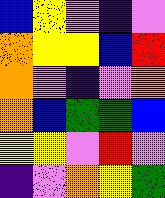[["blue", "yellow", "violet", "indigo", "violet"], ["orange", "yellow", "yellow", "blue", "red"], ["orange", "violet", "indigo", "violet", "orange"], ["orange", "blue", "green", "green", "blue"], ["yellow", "yellow", "violet", "red", "violet"], ["indigo", "violet", "orange", "yellow", "green"]]